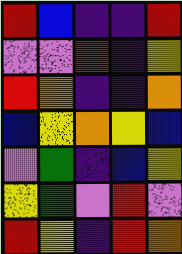[["red", "blue", "indigo", "indigo", "red"], ["violet", "violet", "red", "indigo", "yellow"], ["red", "orange", "indigo", "indigo", "orange"], ["blue", "yellow", "orange", "yellow", "blue"], ["violet", "green", "indigo", "blue", "yellow"], ["yellow", "green", "violet", "red", "violet"], ["red", "yellow", "indigo", "red", "orange"]]